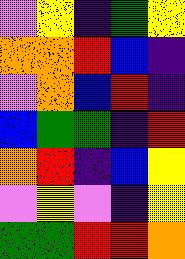[["violet", "yellow", "indigo", "green", "yellow"], ["orange", "orange", "red", "blue", "indigo"], ["violet", "orange", "blue", "red", "indigo"], ["blue", "green", "green", "indigo", "red"], ["orange", "red", "indigo", "blue", "yellow"], ["violet", "yellow", "violet", "indigo", "yellow"], ["green", "green", "red", "red", "orange"]]